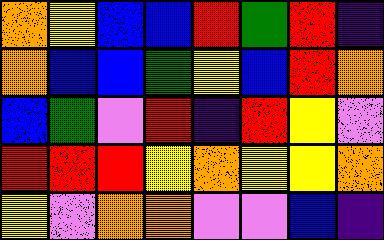[["orange", "yellow", "blue", "blue", "red", "green", "red", "indigo"], ["orange", "blue", "blue", "green", "yellow", "blue", "red", "orange"], ["blue", "green", "violet", "red", "indigo", "red", "yellow", "violet"], ["red", "red", "red", "yellow", "orange", "yellow", "yellow", "orange"], ["yellow", "violet", "orange", "orange", "violet", "violet", "blue", "indigo"]]